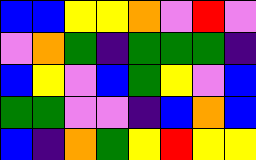[["blue", "blue", "yellow", "yellow", "orange", "violet", "red", "violet"], ["violet", "orange", "green", "indigo", "green", "green", "green", "indigo"], ["blue", "yellow", "violet", "blue", "green", "yellow", "violet", "blue"], ["green", "green", "violet", "violet", "indigo", "blue", "orange", "blue"], ["blue", "indigo", "orange", "green", "yellow", "red", "yellow", "yellow"]]